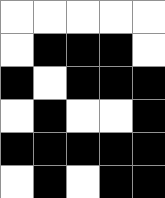[["white", "white", "white", "white", "white"], ["white", "black", "black", "black", "white"], ["black", "white", "black", "black", "black"], ["white", "black", "white", "white", "black"], ["black", "black", "black", "black", "black"], ["white", "black", "white", "black", "black"]]